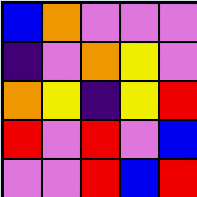[["blue", "orange", "violet", "violet", "violet"], ["indigo", "violet", "orange", "yellow", "violet"], ["orange", "yellow", "indigo", "yellow", "red"], ["red", "violet", "red", "violet", "blue"], ["violet", "violet", "red", "blue", "red"]]